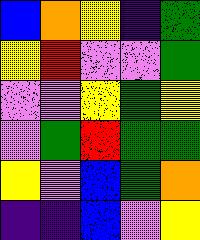[["blue", "orange", "yellow", "indigo", "green"], ["yellow", "red", "violet", "violet", "green"], ["violet", "violet", "yellow", "green", "yellow"], ["violet", "green", "red", "green", "green"], ["yellow", "violet", "blue", "green", "orange"], ["indigo", "indigo", "blue", "violet", "yellow"]]